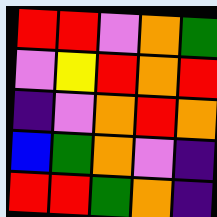[["red", "red", "violet", "orange", "green"], ["violet", "yellow", "red", "orange", "red"], ["indigo", "violet", "orange", "red", "orange"], ["blue", "green", "orange", "violet", "indigo"], ["red", "red", "green", "orange", "indigo"]]